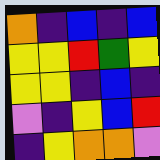[["orange", "indigo", "blue", "indigo", "blue"], ["yellow", "yellow", "red", "green", "yellow"], ["yellow", "yellow", "indigo", "blue", "indigo"], ["violet", "indigo", "yellow", "blue", "red"], ["indigo", "yellow", "orange", "orange", "violet"]]